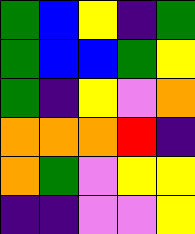[["green", "blue", "yellow", "indigo", "green"], ["green", "blue", "blue", "green", "yellow"], ["green", "indigo", "yellow", "violet", "orange"], ["orange", "orange", "orange", "red", "indigo"], ["orange", "green", "violet", "yellow", "yellow"], ["indigo", "indigo", "violet", "violet", "yellow"]]